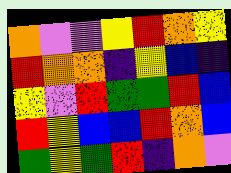[["orange", "violet", "violet", "yellow", "red", "orange", "yellow"], ["red", "orange", "orange", "indigo", "yellow", "blue", "indigo"], ["yellow", "violet", "red", "green", "green", "red", "blue"], ["red", "yellow", "blue", "blue", "red", "orange", "blue"], ["green", "yellow", "green", "red", "indigo", "orange", "violet"]]